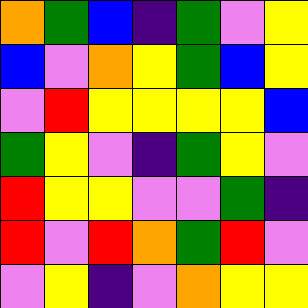[["orange", "green", "blue", "indigo", "green", "violet", "yellow"], ["blue", "violet", "orange", "yellow", "green", "blue", "yellow"], ["violet", "red", "yellow", "yellow", "yellow", "yellow", "blue"], ["green", "yellow", "violet", "indigo", "green", "yellow", "violet"], ["red", "yellow", "yellow", "violet", "violet", "green", "indigo"], ["red", "violet", "red", "orange", "green", "red", "violet"], ["violet", "yellow", "indigo", "violet", "orange", "yellow", "yellow"]]